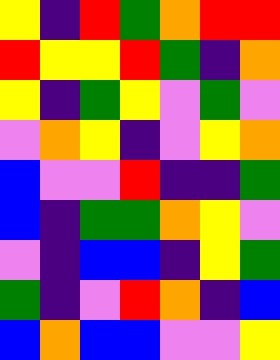[["yellow", "indigo", "red", "green", "orange", "red", "red"], ["red", "yellow", "yellow", "red", "green", "indigo", "orange"], ["yellow", "indigo", "green", "yellow", "violet", "green", "violet"], ["violet", "orange", "yellow", "indigo", "violet", "yellow", "orange"], ["blue", "violet", "violet", "red", "indigo", "indigo", "green"], ["blue", "indigo", "green", "green", "orange", "yellow", "violet"], ["violet", "indigo", "blue", "blue", "indigo", "yellow", "green"], ["green", "indigo", "violet", "red", "orange", "indigo", "blue"], ["blue", "orange", "blue", "blue", "violet", "violet", "yellow"]]